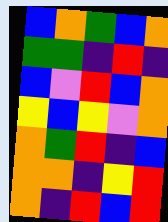[["blue", "orange", "green", "blue", "orange"], ["green", "green", "indigo", "red", "indigo"], ["blue", "violet", "red", "blue", "orange"], ["yellow", "blue", "yellow", "violet", "orange"], ["orange", "green", "red", "indigo", "blue"], ["orange", "orange", "indigo", "yellow", "red"], ["orange", "indigo", "red", "blue", "red"]]